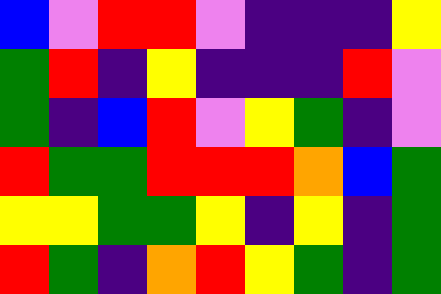[["blue", "violet", "red", "red", "violet", "indigo", "indigo", "indigo", "yellow"], ["green", "red", "indigo", "yellow", "indigo", "indigo", "indigo", "red", "violet"], ["green", "indigo", "blue", "red", "violet", "yellow", "green", "indigo", "violet"], ["red", "green", "green", "red", "red", "red", "orange", "blue", "green"], ["yellow", "yellow", "green", "green", "yellow", "indigo", "yellow", "indigo", "green"], ["red", "green", "indigo", "orange", "red", "yellow", "green", "indigo", "green"]]